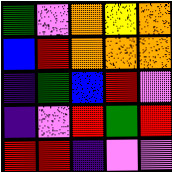[["green", "violet", "orange", "yellow", "orange"], ["blue", "red", "orange", "orange", "orange"], ["indigo", "green", "blue", "red", "violet"], ["indigo", "violet", "red", "green", "red"], ["red", "red", "indigo", "violet", "violet"]]